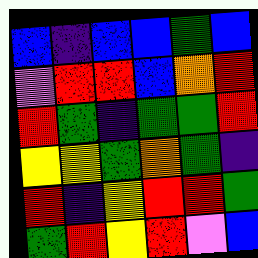[["blue", "indigo", "blue", "blue", "green", "blue"], ["violet", "red", "red", "blue", "orange", "red"], ["red", "green", "indigo", "green", "green", "red"], ["yellow", "yellow", "green", "orange", "green", "indigo"], ["red", "indigo", "yellow", "red", "red", "green"], ["green", "red", "yellow", "red", "violet", "blue"]]